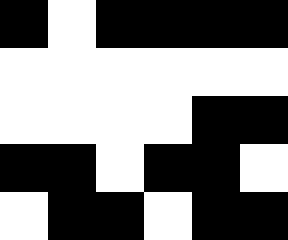[["black", "white", "black", "black", "black", "black"], ["white", "white", "white", "white", "white", "white"], ["white", "white", "white", "white", "black", "black"], ["black", "black", "white", "black", "black", "white"], ["white", "black", "black", "white", "black", "black"]]